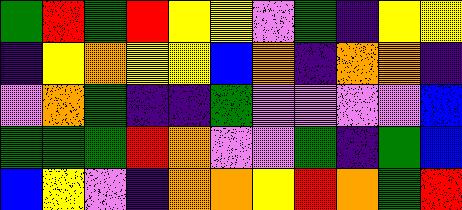[["green", "red", "green", "red", "yellow", "yellow", "violet", "green", "indigo", "yellow", "yellow"], ["indigo", "yellow", "orange", "yellow", "yellow", "blue", "orange", "indigo", "orange", "orange", "indigo"], ["violet", "orange", "green", "indigo", "indigo", "green", "violet", "violet", "violet", "violet", "blue"], ["green", "green", "green", "red", "orange", "violet", "violet", "green", "indigo", "green", "blue"], ["blue", "yellow", "violet", "indigo", "orange", "orange", "yellow", "red", "orange", "green", "red"]]